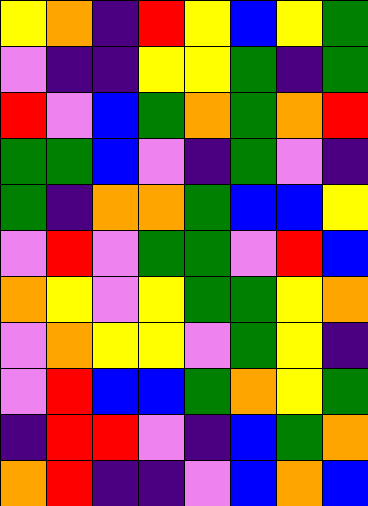[["yellow", "orange", "indigo", "red", "yellow", "blue", "yellow", "green"], ["violet", "indigo", "indigo", "yellow", "yellow", "green", "indigo", "green"], ["red", "violet", "blue", "green", "orange", "green", "orange", "red"], ["green", "green", "blue", "violet", "indigo", "green", "violet", "indigo"], ["green", "indigo", "orange", "orange", "green", "blue", "blue", "yellow"], ["violet", "red", "violet", "green", "green", "violet", "red", "blue"], ["orange", "yellow", "violet", "yellow", "green", "green", "yellow", "orange"], ["violet", "orange", "yellow", "yellow", "violet", "green", "yellow", "indigo"], ["violet", "red", "blue", "blue", "green", "orange", "yellow", "green"], ["indigo", "red", "red", "violet", "indigo", "blue", "green", "orange"], ["orange", "red", "indigo", "indigo", "violet", "blue", "orange", "blue"]]